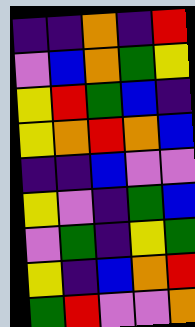[["indigo", "indigo", "orange", "indigo", "red"], ["violet", "blue", "orange", "green", "yellow"], ["yellow", "red", "green", "blue", "indigo"], ["yellow", "orange", "red", "orange", "blue"], ["indigo", "indigo", "blue", "violet", "violet"], ["yellow", "violet", "indigo", "green", "blue"], ["violet", "green", "indigo", "yellow", "green"], ["yellow", "indigo", "blue", "orange", "red"], ["green", "red", "violet", "violet", "orange"]]